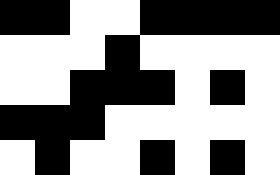[["black", "black", "white", "white", "black", "black", "black", "black"], ["white", "white", "white", "black", "white", "white", "white", "white"], ["white", "white", "black", "black", "black", "white", "black", "white"], ["black", "black", "black", "white", "white", "white", "white", "white"], ["white", "black", "white", "white", "black", "white", "black", "white"]]